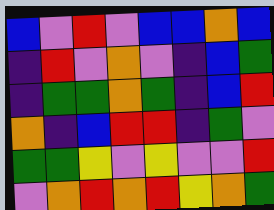[["blue", "violet", "red", "violet", "blue", "blue", "orange", "blue"], ["indigo", "red", "violet", "orange", "violet", "indigo", "blue", "green"], ["indigo", "green", "green", "orange", "green", "indigo", "blue", "red"], ["orange", "indigo", "blue", "red", "red", "indigo", "green", "violet"], ["green", "green", "yellow", "violet", "yellow", "violet", "violet", "red"], ["violet", "orange", "red", "orange", "red", "yellow", "orange", "green"]]